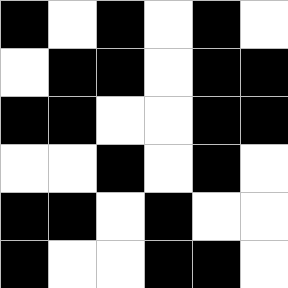[["black", "white", "black", "white", "black", "white"], ["white", "black", "black", "white", "black", "black"], ["black", "black", "white", "white", "black", "black"], ["white", "white", "black", "white", "black", "white"], ["black", "black", "white", "black", "white", "white"], ["black", "white", "white", "black", "black", "white"]]